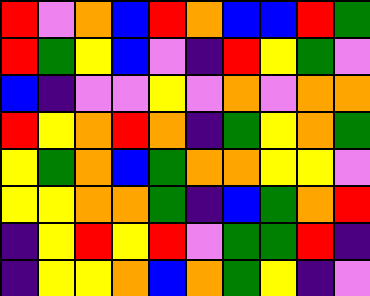[["red", "violet", "orange", "blue", "red", "orange", "blue", "blue", "red", "green"], ["red", "green", "yellow", "blue", "violet", "indigo", "red", "yellow", "green", "violet"], ["blue", "indigo", "violet", "violet", "yellow", "violet", "orange", "violet", "orange", "orange"], ["red", "yellow", "orange", "red", "orange", "indigo", "green", "yellow", "orange", "green"], ["yellow", "green", "orange", "blue", "green", "orange", "orange", "yellow", "yellow", "violet"], ["yellow", "yellow", "orange", "orange", "green", "indigo", "blue", "green", "orange", "red"], ["indigo", "yellow", "red", "yellow", "red", "violet", "green", "green", "red", "indigo"], ["indigo", "yellow", "yellow", "orange", "blue", "orange", "green", "yellow", "indigo", "violet"]]